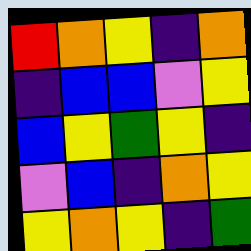[["red", "orange", "yellow", "indigo", "orange"], ["indigo", "blue", "blue", "violet", "yellow"], ["blue", "yellow", "green", "yellow", "indigo"], ["violet", "blue", "indigo", "orange", "yellow"], ["yellow", "orange", "yellow", "indigo", "green"]]